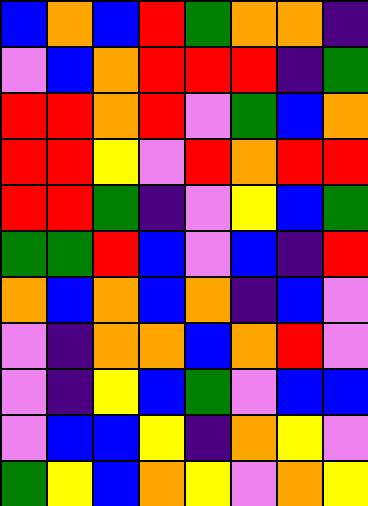[["blue", "orange", "blue", "red", "green", "orange", "orange", "indigo"], ["violet", "blue", "orange", "red", "red", "red", "indigo", "green"], ["red", "red", "orange", "red", "violet", "green", "blue", "orange"], ["red", "red", "yellow", "violet", "red", "orange", "red", "red"], ["red", "red", "green", "indigo", "violet", "yellow", "blue", "green"], ["green", "green", "red", "blue", "violet", "blue", "indigo", "red"], ["orange", "blue", "orange", "blue", "orange", "indigo", "blue", "violet"], ["violet", "indigo", "orange", "orange", "blue", "orange", "red", "violet"], ["violet", "indigo", "yellow", "blue", "green", "violet", "blue", "blue"], ["violet", "blue", "blue", "yellow", "indigo", "orange", "yellow", "violet"], ["green", "yellow", "blue", "orange", "yellow", "violet", "orange", "yellow"]]